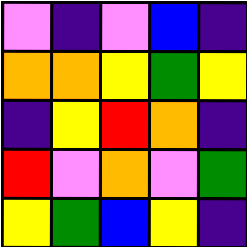[["violet", "indigo", "violet", "blue", "indigo"], ["orange", "orange", "yellow", "green", "yellow"], ["indigo", "yellow", "red", "orange", "indigo"], ["red", "violet", "orange", "violet", "green"], ["yellow", "green", "blue", "yellow", "indigo"]]